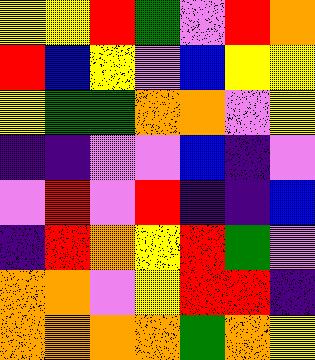[["yellow", "yellow", "red", "green", "violet", "red", "orange"], ["red", "blue", "yellow", "violet", "blue", "yellow", "yellow"], ["yellow", "green", "green", "orange", "orange", "violet", "yellow"], ["indigo", "indigo", "violet", "violet", "blue", "indigo", "violet"], ["violet", "red", "violet", "red", "indigo", "indigo", "blue"], ["indigo", "red", "orange", "yellow", "red", "green", "violet"], ["orange", "orange", "violet", "yellow", "red", "red", "indigo"], ["orange", "orange", "orange", "orange", "green", "orange", "yellow"]]